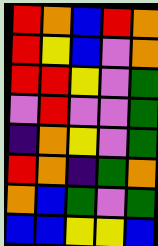[["red", "orange", "blue", "red", "orange"], ["red", "yellow", "blue", "violet", "orange"], ["red", "red", "yellow", "violet", "green"], ["violet", "red", "violet", "violet", "green"], ["indigo", "orange", "yellow", "violet", "green"], ["red", "orange", "indigo", "green", "orange"], ["orange", "blue", "green", "violet", "green"], ["blue", "blue", "yellow", "yellow", "blue"]]